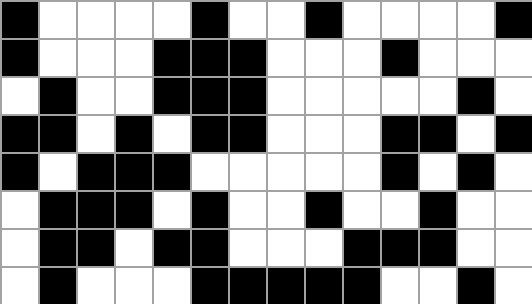[["black", "white", "white", "white", "white", "black", "white", "white", "black", "white", "white", "white", "white", "black"], ["black", "white", "white", "white", "black", "black", "black", "white", "white", "white", "black", "white", "white", "white"], ["white", "black", "white", "white", "black", "black", "black", "white", "white", "white", "white", "white", "black", "white"], ["black", "black", "white", "black", "white", "black", "black", "white", "white", "white", "black", "black", "white", "black"], ["black", "white", "black", "black", "black", "white", "white", "white", "white", "white", "black", "white", "black", "white"], ["white", "black", "black", "black", "white", "black", "white", "white", "black", "white", "white", "black", "white", "white"], ["white", "black", "black", "white", "black", "black", "white", "white", "white", "black", "black", "black", "white", "white"], ["white", "black", "white", "white", "white", "black", "black", "black", "black", "black", "white", "white", "black", "white"]]